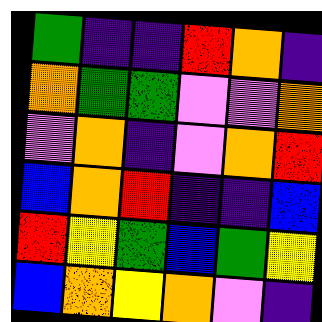[["green", "indigo", "indigo", "red", "orange", "indigo"], ["orange", "green", "green", "violet", "violet", "orange"], ["violet", "orange", "indigo", "violet", "orange", "red"], ["blue", "orange", "red", "indigo", "indigo", "blue"], ["red", "yellow", "green", "blue", "green", "yellow"], ["blue", "orange", "yellow", "orange", "violet", "indigo"]]